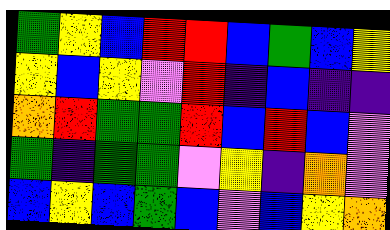[["green", "yellow", "blue", "red", "red", "blue", "green", "blue", "yellow"], ["yellow", "blue", "yellow", "violet", "red", "indigo", "blue", "indigo", "indigo"], ["orange", "red", "green", "green", "red", "blue", "red", "blue", "violet"], ["green", "indigo", "green", "green", "violet", "yellow", "indigo", "orange", "violet"], ["blue", "yellow", "blue", "green", "blue", "violet", "blue", "yellow", "orange"]]